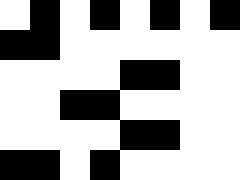[["white", "black", "white", "black", "white", "black", "white", "black"], ["black", "black", "white", "white", "white", "white", "white", "white"], ["white", "white", "white", "white", "black", "black", "white", "white"], ["white", "white", "black", "black", "white", "white", "white", "white"], ["white", "white", "white", "white", "black", "black", "white", "white"], ["black", "black", "white", "black", "white", "white", "white", "white"]]